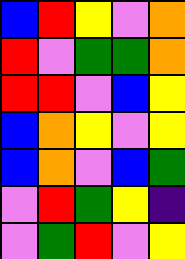[["blue", "red", "yellow", "violet", "orange"], ["red", "violet", "green", "green", "orange"], ["red", "red", "violet", "blue", "yellow"], ["blue", "orange", "yellow", "violet", "yellow"], ["blue", "orange", "violet", "blue", "green"], ["violet", "red", "green", "yellow", "indigo"], ["violet", "green", "red", "violet", "yellow"]]